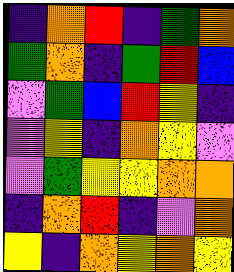[["indigo", "orange", "red", "indigo", "green", "orange"], ["green", "orange", "indigo", "green", "red", "blue"], ["violet", "green", "blue", "red", "yellow", "indigo"], ["violet", "yellow", "indigo", "orange", "yellow", "violet"], ["violet", "green", "yellow", "yellow", "orange", "orange"], ["indigo", "orange", "red", "indigo", "violet", "orange"], ["yellow", "indigo", "orange", "yellow", "orange", "yellow"]]